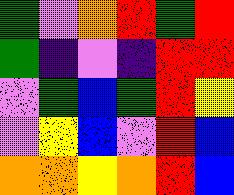[["green", "violet", "orange", "red", "green", "red"], ["green", "indigo", "violet", "indigo", "red", "red"], ["violet", "green", "blue", "green", "red", "yellow"], ["violet", "yellow", "blue", "violet", "red", "blue"], ["orange", "orange", "yellow", "orange", "red", "blue"]]